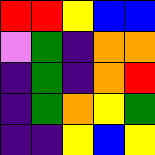[["red", "red", "yellow", "blue", "blue"], ["violet", "green", "indigo", "orange", "orange"], ["indigo", "green", "indigo", "orange", "red"], ["indigo", "green", "orange", "yellow", "green"], ["indigo", "indigo", "yellow", "blue", "yellow"]]